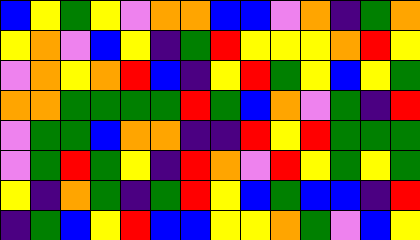[["blue", "yellow", "green", "yellow", "violet", "orange", "orange", "blue", "blue", "violet", "orange", "indigo", "green", "orange"], ["yellow", "orange", "violet", "blue", "yellow", "indigo", "green", "red", "yellow", "yellow", "yellow", "orange", "red", "yellow"], ["violet", "orange", "yellow", "orange", "red", "blue", "indigo", "yellow", "red", "green", "yellow", "blue", "yellow", "green"], ["orange", "orange", "green", "green", "green", "green", "red", "green", "blue", "orange", "violet", "green", "indigo", "red"], ["violet", "green", "green", "blue", "orange", "orange", "indigo", "indigo", "red", "yellow", "red", "green", "green", "green"], ["violet", "green", "red", "green", "yellow", "indigo", "red", "orange", "violet", "red", "yellow", "green", "yellow", "green"], ["yellow", "indigo", "orange", "green", "indigo", "green", "red", "yellow", "blue", "green", "blue", "blue", "indigo", "red"], ["indigo", "green", "blue", "yellow", "red", "blue", "blue", "yellow", "yellow", "orange", "green", "violet", "blue", "yellow"]]